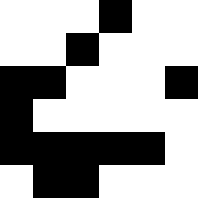[["white", "white", "white", "black", "white", "white"], ["white", "white", "black", "white", "white", "white"], ["black", "black", "white", "white", "white", "black"], ["black", "white", "white", "white", "white", "white"], ["black", "black", "black", "black", "black", "white"], ["white", "black", "black", "white", "white", "white"]]